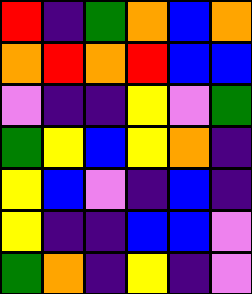[["red", "indigo", "green", "orange", "blue", "orange"], ["orange", "red", "orange", "red", "blue", "blue"], ["violet", "indigo", "indigo", "yellow", "violet", "green"], ["green", "yellow", "blue", "yellow", "orange", "indigo"], ["yellow", "blue", "violet", "indigo", "blue", "indigo"], ["yellow", "indigo", "indigo", "blue", "blue", "violet"], ["green", "orange", "indigo", "yellow", "indigo", "violet"]]